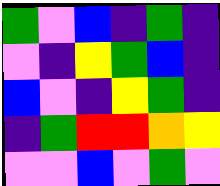[["green", "violet", "blue", "indigo", "green", "indigo"], ["violet", "indigo", "yellow", "green", "blue", "indigo"], ["blue", "violet", "indigo", "yellow", "green", "indigo"], ["indigo", "green", "red", "red", "orange", "yellow"], ["violet", "violet", "blue", "violet", "green", "violet"]]